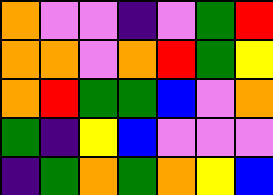[["orange", "violet", "violet", "indigo", "violet", "green", "red"], ["orange", "orange", "violet", "orange", "red", "green", "yellow"], ["orange", "red", "green", "green", "blue", "violet", "orange"], ["green", "indigo", "yellow", "blue", "violet", "violet", "violet"], ["indigo", "green", "orange", "green", "orange", "yellow", "blue"]]